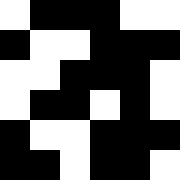[["white", "black", "black", "black", "white", "white"], ["black", "white", "white", "black", "black", "black"], ["white", "white", "black", "black", "black", "white"], ["white", "black", "black", "white", "black", "white"], ["black", "white", "white", "black", "black", "black"], ["black", "black", "white", "black", "black", "white"]]